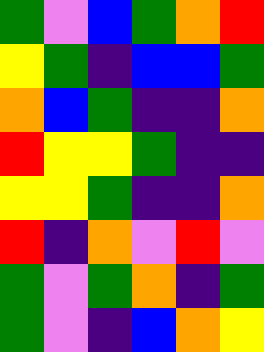[["green", "violet", "blue", "green", "orange", "red"], ["yellow", "green", "indigo", "blue", "blue", "green"], ["orange", "blue", "green", "indigo", "indigo", "orange"], ["red", "yellow", "yellow", "green", "indigo", "indigo"], ["yellow", "yellow", "green", "indigo", "indigo", "orange"], ["red", "indigo", "orange", "violet", "red", "violet"], ["green", "violet", "green", "orange", "indigo", "green"], ["green", "violet", "indigo", "blue", "orange", "yellow"]]